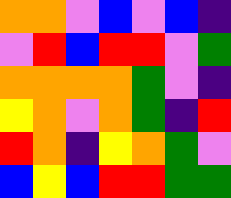[["orange", "orange", "violet", "blue", "violet", "blue", "indigo"], ["violet", "red", "blue", "red", "red", "violet", "green"], ["orange", "orange", "orange", "orange", "green", "violet", "indigo"], ["yellow", "orange", "violet", "orange", "green", "indigo", "red"], ["red", "orange", "indigo", "yellow", "orange", "green", "violet"], ["blue", "yellow", "blue", "red", "red", "green", "green"]]